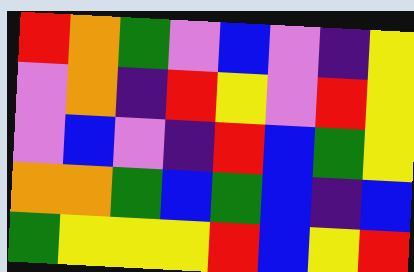[["red", "orange", "green", "violet", "blue", "violet", "indigo", "yellow"], ["violet", "orange", "indigo", "red", "yellow", "violet", "red", "yellow"], ["violet", "blue", "violet", "indigo", "red", "blue", "green", "yellow"], ["orange", "orange", "green", "blue", "green", "blue", "indigo", "blue"], ["green", "yellow", "yellow", "yellow", "red", "blue", "yellow", "red"]]